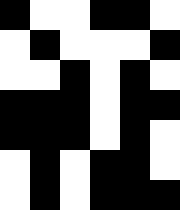[["black", "white", "white", "black", "black", "white"], ["white", "black", "white", "white", "white", "black"], ["white", "white", "black", "white", "black", "white"], ["black", "black", "black", "white", "black", "black"], ["black", "black", "black", "white", "black", "white"], ["white", "black", "white", "black", "black", "white"], ["white", "black", "white", "black", "black", "black"]]